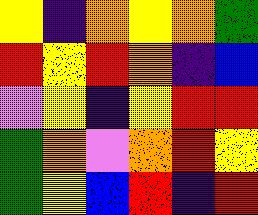[["yellow", "indigo", "orange", "yellow", "orange", "green"], ["red", "yellow", "red", "orange", "indigo", "blue"], ["violet", "yellow", "indigo", "yellow", "red", "red"], ["green", "orange", "violet", "orange", "red", "yellow"], ["green", "yellow", "blue", "red", "indigo", "red"]]